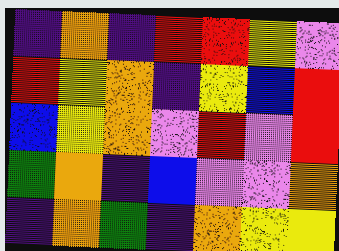[["indigo", "orange", "indigo", "red", "red", "yellow", "violet"], ["red", "yellow", "orange", "indigo", "yellow", "blue", "red"], ["blue", "yellow", "orange", "violet", "red", "violet", "red"], ["green", "orange", "indigo", "blue", "violet", "violet", "orange"], ["indigo", "orange", "green", "indigo", "orange", "yellow", "yellow"]]